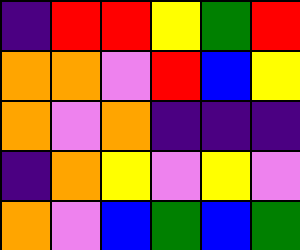[["indigo", "red", "red", "yellow", "green", "red"], ["orange", "orange", "violet", "red", "blue", "yellow"], ["orange", "violet", "orange", "indigo", "indigo", "indigo"], ["indigo", "orange", "yellow", "violet", "yellow", "violet"], ["orange", "violet", "blue", "green", "blue", "green"]]